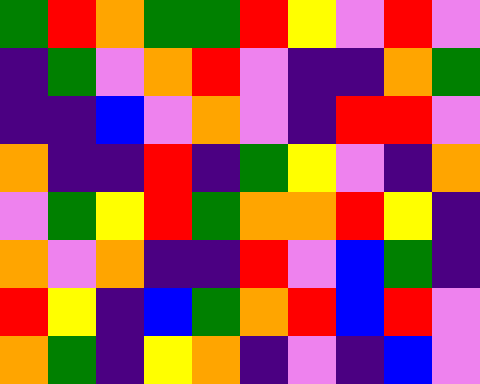[["green", "red", "orange", "green", "green", "red", "yellow", "violet", "red", "violet"], ["indigo", "green", "violet", "orange", "red", "violet", "indigo", "indigo", "orange", "green"], ["indigo", "indigo", "blue", "violet", "orange", "violet", "indigo", "red", "red", "violet"], ["orange", "indigo", "indigo", "red", "indigo", "green", "yellow", "violet", "indigo", "orange"], ["violet", "green", "yellow", "red", "green", "orange", "orange", "red", "yellow", "indigo"], ["orange", "violet", "orange", "indigo", "indigo", "red", "violet", "blue", "green", "indigo"], ["red", "yellow", "indigo", "blue", "green", "orange", "red", "blue", "red", "violet"], ["orange", "green", "indigo", "yellow", "orange", "indigo", "violet", "indigo", "blue", "violet"]]